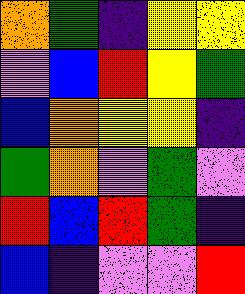[["orange", "green", "indigo", "yellow", "yellow"], ["violet", "blue", "red", "yellow", "green"], ["blue", "orange", "yellow", "yellow", "indigo"], ["green", "orange", "violet", "green", "violet"], ["red", "blue", "red", "green", "indigo"], ["blue", "indigo", "violet", "violet", "red"]]